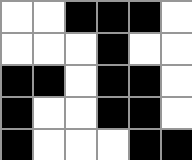[["white", "white", "black", "black", "black", "white"], ["white", "white", "white", "black", "white", "white"], ["black", "black", "white", "black", "black", "white"], ["black", "white", "white", "black", "black", "white"], ["black", "white", "white", "white", "black", "black"]]